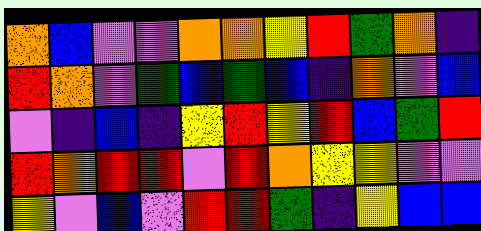[["orange", "blue", "violet", "violet", "orange", "orange", "yellow", "red", "green", "orange", "indigo"], ["red", "orange", "violet", "green", "blue", "green", "blue", "indigo", "orange", "violet", "blue"], ["violet", "indigo", "blue", "indigo", "yellow", "red", "yellow", "red", "blue", "green", "red"], ["red", "orange", "red", "red", "violet", "red", "orange", "yellow", "yellow", "violet", "violet"], ["yellow", "violet", "blue", "violet", "red", "red", "green", "indigo", "yellow", "blue", "blue"]]